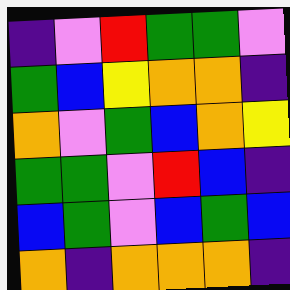[["indigo", "violet", "red", "green", "green", "violet"], ["green", "blue", "yellow", "orange", "orange", "indigo"], ["orange", "violet", "green", "blue", "orange", "yellow"], ["green", "green", "violet", "red", "blue", "indigo"], ["blue", "green", "violet", "blue", "green", "blue"], ["orange", "indigo", "orange", "orange", "orange", "indigo"]]